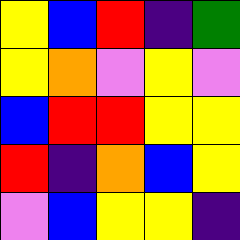[["yellow", "blue", "red", "indigo", "green"], ["yellow", "orange", "violet", "yellow", "violet"], ["blue", "red", "red", "yellow", "yellow"], ["red", "indigo", "orange", "blue", "yellow"], ["violet", "blue", "yellow", "yellow", "indigo"]]